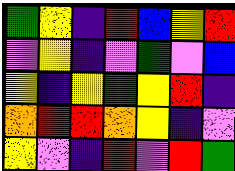[["green", "yellow", "indigo", "red", "blue", "yellow", "red"], ["violet", "yellow", "indigo", "violet", "green", "violet", "blue"], ["yellow", "indigo", "yellow", "green", "yellow", "red", "indigo"], ["orange", "red", "red", "orange", "yellow", "indigo", "violet"], ["yellow", "violet", "indigo", "red", "violet", "red", "green"]]